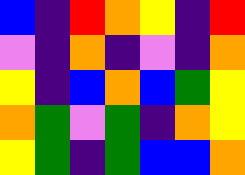[["blue", "indigo", "red", "orange", "yellow", "indigo", "red"], ["violet", "indigo", "orange", "indigo", "violet", "indigo", "orange"], ["yellow", "indigo", "blue", "orange", "blue", "green", "yellow"], ["orange", "green", "violet", "green", "indigo", "orange", "yellow"], ["yellow", "green", "indigo", "green", "blue", "blue", "orange"]]